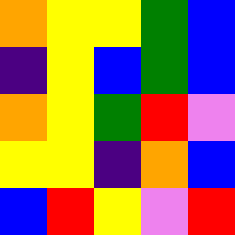[["orange", "yellow", "yellow", "green", "blue"], ["indigo", "yellow", "blue", "green", "blue"], ["orange", "yellow", "green", "red", "violet"], ["yellow", "yellow", "indigo", "orange", "blue"], ["blue", "red", "yellow", "violet", "red"]]